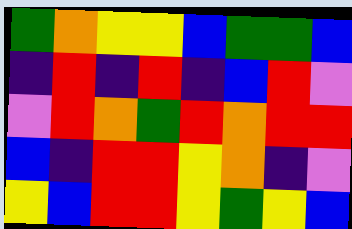[["green", "orange", "yellow", "yellow", "blue", "green", "green", "blue"], ["indigo", "red", "indigo", "red", "indigo", "blue", "red", "violet"], ["violet", "red", "orange", "green", "red", "orange", "red", "red"], ["blue", "indigo", "red", "red", "yellow", "orange", "indigo", "violet"], ["yellow", "blue", "red", "red", "yellow", "green", "yellow", "blue"]]